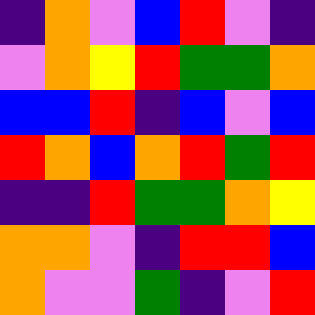[["indigo", "orange", "violet", "blue", "red", "violet", "indigo"], ["violet", "orange", "yellow", "red", "green", "green", "orange"], ["blue", "blue", "red", "indigo", "blue", "violet", "blue"], ["red", "orange", "blue", "orange", "red", "green", "red"], ["indigo", "indigo", "red", "green", "green", "orange", "yellow"], ["orange", "orange", "violet", "indigo", "red", "red", "blue"], ["orange", "violet", "violet", "green", "indigo", "violet", "red"]]